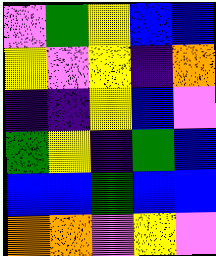[["violet", "green", "yellow", "blue", "blue"], ["yellow", "violet", "yellow", "indigo", "orange"], ["indigo", "indigo", "yellow", "blue", "violet"], ["green", "yellow", "indigo", "green", "blue"], ["blue", "blue", "green", "blue", "blue"], ["orange", "orange", "violet", "yellow", "violet"]]